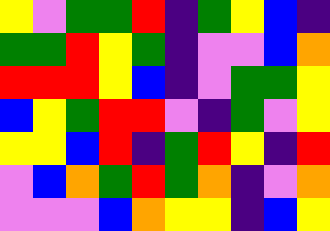[["yellow", "violet", "green", "green", "red", "indigo", "green", "yellow", "blue", "indigo"], ["green", "green", "red", "yellow", "green", "indigo", "violet", "violet", "blue", "orange"], ["red", "red", "red", "yellow", "blue", "indigo", "violet", "green", "green", "yellow"], ["blue", "yellow", "green", "red", "red", "violet", "indigo", "green", "violet", "yellow"], ["yellow", "yellow", "blue", "red", "indigo", "green", "red", "yellow", "indigo", "red"], ["violet", "blue", "orange", "green", "red", "green", "orange", "indigo", "violet", "orange"], ["violet", "violet", "violet", "blue", "orange", "yellow", "yellow", "indigo", "blue", "yellow"]]